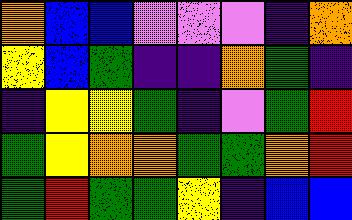[["orange", "blue", "blue", "violet", "violet", "violet", "indigo", "orange"], ["yellow", "blue", "green", "indigo", "indigo", "orange", "green", "indigo"], ["indigo", "yellow", "yellow", "green", "indigo", "violet", "green", "red"], ["green", "yellow", "orange", "orange", "green", "green", "orange", "red"], ["green", "red", "green", "green", "yellow", "indigo", "blue", "blue"]]